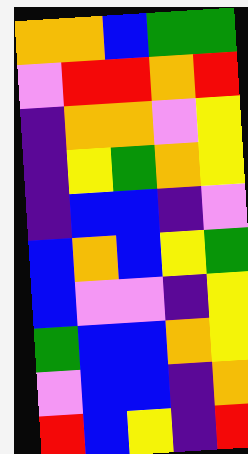[["orange", "orange", "blue", "green", "green"], ["violet", "red", "red", "orange", "red"], ["indigo", "orange", "orange", "violet", "yellow"], ["indigo", "yellow", "green", "orange", "yellow"], ["indigo", "blue", "blue", "indigo", "violet"], ["blue", "orange", "blue", "yellow", "green"], ["blue", "violet", "violet", "indigo", "yellow"], ["green", "blue", "blue", "orange", "yellow"], ["violet", "blue", "blue", "indigo", "orange"], ["red", "blue", "yellow", "indigo", "red"]]